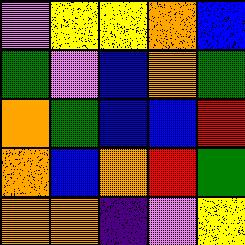[["violet", "yellow", "yellow", "orange", "blue"], ["green", "violet", "blue", "orange", "green"], ["orange", "green", "blue", "blue", "red"], ["orange", "blue", "orange", "red", "green"], ["orange", "orange", "indigo", "violet", "yellow"]]